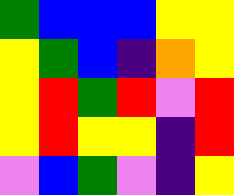[["green", "blue", "blue", "blue", "yellow", "yellow"], ["yellow", "green", "blue", "indigo", "orange", "yellow"], ["yellow", "red", "green", "red", "violet", "red"], ["yellow", "red", "yellow", "yellow", "indigo", "red"], ["violet", "blue", "green", "violet", "indigo", "yellow"]]